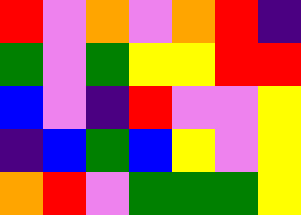[["red", "violet", "orange", "violet", "orange", "red", "indigo"], ["green", "violet", "green", "yellow", "yellow", "red", "red"], ["blue", "violet", "indigo", "red", "violet", "violet", "yellow"], ["indigo", "blue", "green", "blue", "yellow", "violet", "yellow"], ["orange", "red", "violet", "green", "green", "green", "yellow"]]